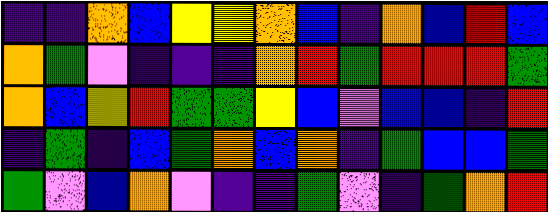[["indigo", "indigo", "orange", "blue", "yellow", "yellow", "orange", "blue", "indigo", "orange", "blue", "red", "blue"], ["orange", "green", "violet", "indigo", "indigo", "indigo", "orange", "red", "green", "red", "red", "red", "green"], ["orange", "blue", "yellow", "red", "green", "green", "yellow", "blue", "violet", "blue", "blue", "indigo", "red"], ["indigo", "green", "indigo", "blue", "green", "orange", "blue", "orange", "indigo", "green", "blue", "blue", "green"], ["green", "violet", "blue", "orange", "violet", "indigo", "indigo", "green", "violet", "indigo", "green", "orange", "red"]]